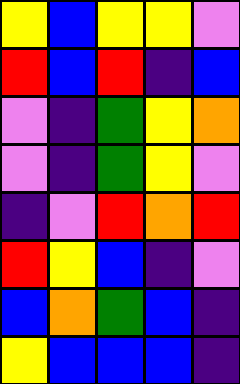[["yellow", "blue", "yellow", "yellow", "violet"], ["red", "blue", "red", "indigo", "blue"], ["violet", "indigo", "green", "yellow", "orange"], ["violet", "indigo", "green", "yellow", "violet"], ["indigo", "violet", "red", "orange", "red"], ["red", "yellow", "blue", "indigo", "violet"], ["blue", "orange", "green", "blue", "indigo"], ["yellow", "blue", "blue", "blue", "indigo"]]